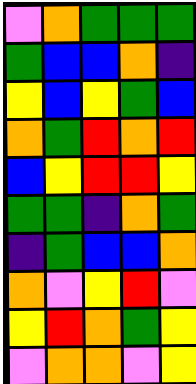[["violet", "orange", "green", "green", "green"], ["green", "blue", "blue", "orange", "indigo"], ["yellow", "blue", "yellow", "green", "blue"], ["orange", "green", "red", "orange", "red"], ["blue", "yellow", "red", "red", "yellow"], ["green", "green", "indigo", "orange", "green"], ["indigo", "green", "blue", "blue", "orange"], ["orange", "violet", "yellow", "red", "violet"], ["yellow", "red", "orange", "green", "yellow"], ["violet", "orange", "orange", "violet", "yellow"]]